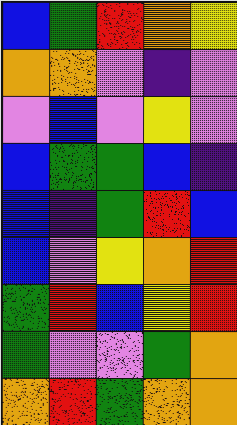[["blue", "green", "red", "orange", "yellow"], ["orange", "orange", "violet", "indigo", "violet"], ["violet", "blue", "violet", "yellow", "violet"], ["blue", "green", "green", "blue", "indigo"], ["blue", "indigo", "green", "red", "blue"], ["blue", "violet", "yellow", "orange", "red"], ["green", "red", "blue", "yellow", "red"], ["green", "violet", "violet", "green", "orange"], ["orange", "red", "green", "orange", "orange"]]